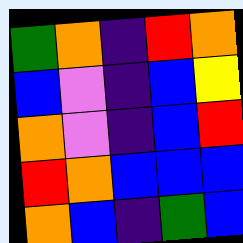[["green", "orange", "indigo", "red", "orange"], ["blue", "violet", "indigo", "blue", "yellow"], ["orange", "violet", "indigo", "blue", "red"], ["red", "orange", "blue", "blue", "blue"], ["orange", "blue", "indigo", "green", "blue"]]